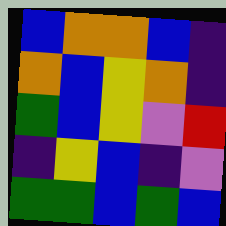[["blue", "orange", "orange", "blue", "indigo"], ["orange", "blue", "yellow", "orange", "indigo"], ["green", "blue", "yellow", "violet", "red"], ["indigo", "yellow", "blue", "indigo", "violet"], ["green", "green", "blue", "green", "blue"]]